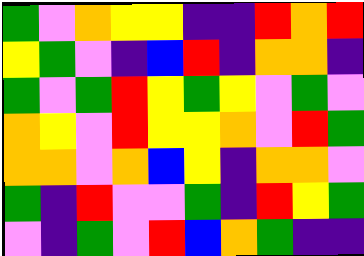[["green", "violet", "orange", "yellow", "yellow", "indigo", "indigo", "red", "orange", "red"], ["yellow", "green", "violet", "indigo", "blue", "red", "indigo", "orange", "orange", "indigo"], ["green", "violet", "green", "red", "yellow", "green", "yellow", "violet", "green", "violet"], ["orange", "yellow", "violet", "red", "yellow", "yellow", "orange", "violet", "red", "green"], ["orange", "orange", "violet", "orange", "blue", "yellow", "indigo", "orange", "orange", "violet"], ["green", "indigo", "red", "violet", "violet", "green", "indigo", "red", "yellow", "green"], ["violet", "indigo", "green", "violet", "red", "blue", "orange", "green", "indigo", "indigo"]]